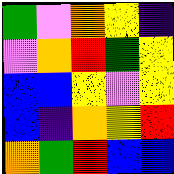[["green", "violet", "orange", "yellow", "indigo"], ["violet", "orange", "red", "green", "yellow"], ["blue", "blue", "yellow", "violet", "yellow"], ["blue", "indigo", "orange", "yellow", "red"], ["orange", "green", "red", "blue", "blue"]]